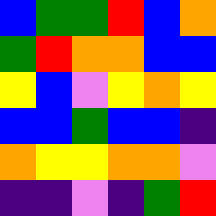[["blue", "green", "green", "red", "blue", "orange"], ["green", "red", "orange", "orange", "blue", "blue"], ["yellow", "blue", "violet", "yellow", "orange", "yellow"], ["blue", "blue", "green", "blue", "blue", "indigo"], ["orange", "yellow", "yellow", "orange", "orange", "violet"], ["indigo", "indigo", "violet", "indigo", "green", "red"]]